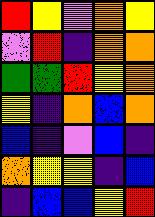[["red", "yellow", "violet", "orange", "yellow"], ["violet", "red", "indigo", "orange", "orange"], ["green", "green", "red", "yellow", "orange"], ["yellow", "indigo", "orange", "blue", "orange"], ["blue", "indigo", "violet", "blue", "indigo"], ["orange", "yellow", "yellow", "indigo", "blue"], ["indigo", "blue", "blue", "yellow", "red"]]